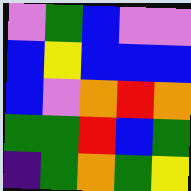[["violet", "green", "blue", "violet", "violet"], ["blue", "yellow", "blue", "blue", "blue"], ["blue", "violet", "orange", "red", "orange"], ["green", "green", "red", "blue", "green"], ["indigo", "green", "orange", "green", "yellow"]]